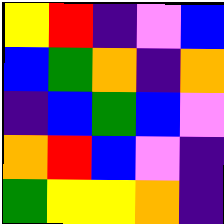[["yellow", "red", "indigo", "violet", "blue"], ["blue", "green", "orange", "indigo", "orange"], ["indigo", "blue", "green", "blue", "violet"], ["orange", "red", "blue", "violet", "indigo"], ["green", "yellow", "yellow", "orange", "indigo"]]